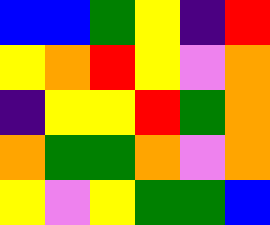[["blue", "blue", "green", "yellow", "indigo", "red"], ["yellow", "orange", "red", "yellow", "violet", "orange"], ["indigo", "yellow", "yellow", "red", "green", "orange"], ["orange", "green", "green", "orange", "violet", "orange"], ["yellow", "violet", "yellow", "green", "green", "blue"]]